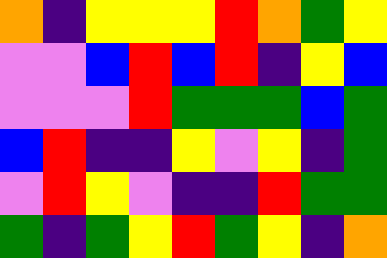[["orange", "indigo", "yellow", "yellow", "yellow", "red", "orange", "green", "yellow"], ["violet", "violet", "blue", "red", "blue", "red", "indigo", "yellow", "blue"], ["violet", "violet", "violet", "red", "green", "green", "green", "blue", "green"], ["blue", "red", "indigo", "indigo", "yellow", "violet", "yellow", "indigo", "green"], ["violet", "red", "yellow", "violet", "indigo", "indigo", "red", "green", "green"], ["green", "indigo", "green", "yellow", "red", "green", "yellow", "indigo", "orange"]]